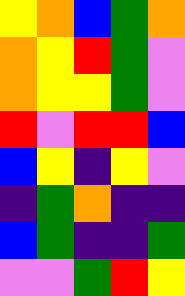[["yellow", "orange", "blue", "green", "orange"], ["orange", "yellow", "red", "green", "violet"], ["orange", "yellow", "yellow", "green", "violet"], ["red", "violet", "red", "red", "blue"], ["blue", "yellow", "indigo", "yellow", "violet"], ["indigo", "green", "orange", "indigo", "indigo"], ["blue", "green", "indigo", "indigo", "green"], ["violet", "violet", "green", "red", "yellow"]]